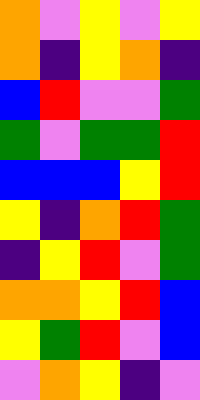[["orange", "violet", "yellow", "violet", "yellow"], ["orange", "indigo", "yellow", "orange", "indigo"], ["blue", "red", "violet", "violet", "green"], ["green", "violet", "green", "green", "red"], ["blue", "blue", "blue", "yellow", "red"], ["yellow", "indigo", "orange", "red", "green"], ["indigo", "yellow", "red", "violet", "green"], ["orange", "orange", "yellow", "red", "blue"], ["yellow", "green", "red", "violet", "blue"], ["violet", "orange", "yellow", "indigo", "violet"]]